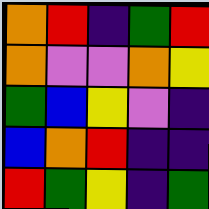[["orange", "red", "indigo", "green", "red"], ["orange", "violet", "violet", "orange", "yellow"], ["green", "blue", "yellow", "violet", "indigo"], ["blue", "orange", "red", "indigo", "indigo"], ["red", "green", "yellow", "indigo", "green"]]